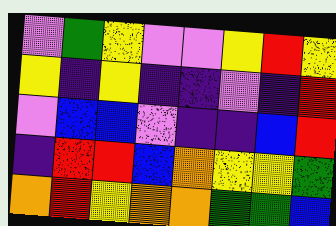[["violet", "green", "yellow", "violet", "violet", "yellow", "red", "yellow"], ["yellow", "indigo", "yellow", "indigo", "indigo", "violet", "indigo", "red"], ["violet", "blue", "blue", "violet", "indigo", "indigo", "blue", "red"], ["indigo", "red", "red", "blue", "orange", "yellow", "yellow", "green"], ["orange", "red", "yellow", "orange", "orange", "green", "green", "blue"]]